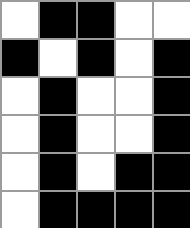[["white", "black", "black", "white", "white"], ["black", "white", "black", "white", "black"], ["white", "black", "white", "white", "black"], ["white", "black", "white", "white", "black"], ["white", "black", "white", "black", "black"], ["white", "black", "black", "black", "black"]]